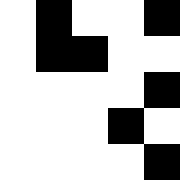[["white", "black", "white", "white", "black"], ["white", "black", "black", "white", "white"], ["white", "white", "white", "white", "black"], ["white", "white", "white", "black", "white"], ["white", "white", "white", "white", "black"]]